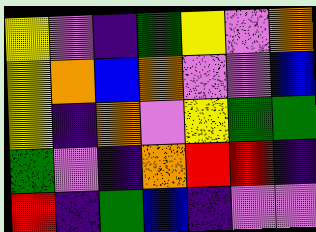[["yellow", "violet", "indigo", "green", "yellow", "violet", "orange"], ["yellow", "orange", "blue", "orange", "violet", "violet", "blue"], ["yellow", "indigo", "orange", "violet", "yellow", "green", "green"], ["green", "violet", "indigo", "orange", "red", "red", "indigo"], ["red", "indigo", "green", "blue", "indigo", "violet", "violet"]]